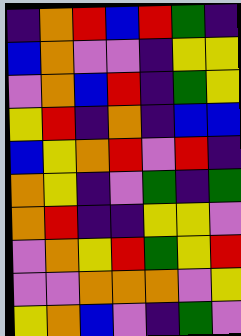[["indigo", "orange", "red", "blue", "red", "green", "indigo"], ["blue", "orange", "violet", "violet", "indigo", "yellow", "yellow"], ["violet", "orange", "blue", "red", "indigo", "green", "yellow"], ["yellow", "red", "indigo", "orange", "indigo", "blue", "blue"], ["blue", "yellow", "orange", "red", "violet", "red", "indigo"], ["orange", "yellow", "indigo", "violet", "green", "indigo", "green"], ["orange", "red", "indigo", "indigo", "yellow", "yellow", "violet"], ["violet", "orange", "yellow", "red", "green", "yellow", "red"], ["violet", "violet", "orange", "orange", "orange", "violet", "yellow"], ["yellow", "orange", "blue", "violet", "indigo", "green", "violet"]]